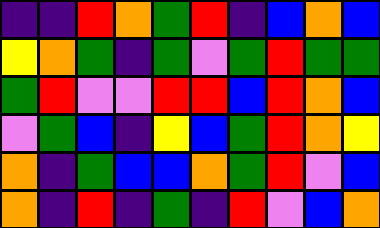[["indigo", "indigo", "red", "orange", "green", "red", "indigo", "blue", "orange", "blue"], ["yellow", "orange", "green", "indigo", "green", "violet", "green", "red", "green", "green"], ["green", "red", "violet", "violet", "red", "red", "blue", "red", "orange", "blue"], ["violet", "green", "blue", "indigo", "yellow", "blue", "green", "red", "orange", "yellow"], ["orange", "indigo", "green", "blue", "blue", "orange", "green", "red", "violet", "blue"], ["orange", "indigo", "red", "indigo", "green", "indigo", "red", "violet", "blue", "orange"]]